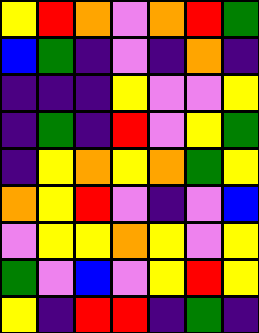[["yellow", "red", "orange", "violet", "orange", "red", "green"], ["blue", "green", "indigo", "violet", "indigo", "orange", "indigo"], ["indigo", "indigo", "indigo", "yellow", "violet", "violet", "yellow"], ["indigo", "green", "indigo", "red", "violet", "yellow", "green"], ["indigo", "yellow", "orange", "yellow", "orange", "green", "yellow"], ["orange", "yellow", "red", "violet", "indigo", "violet", "blue"], ["violet", "yellow", "yellow", "orange", "yellow", "violet", "yellow"], ["green", "violet", "blue", "violet", "yellow", "red", "yellow"], ["yellow", "indigo", "red", "red", "indigo", "green", "indigo"]]